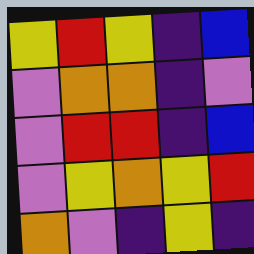[["yellow", "red", "yellow", "indigo", "blue"], ["violet", "orange", "orange", "indigo", "violet"], ["violet", "red", "red", "indigo", "blue"], ["violet", "yellow", "orange", "yellow", "red"], ["orange", "violet", "indigo", "yellow", "indigo"]]